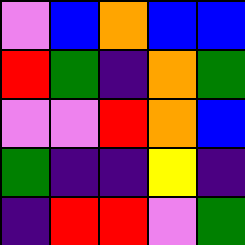[["violet", "blue", "orange", "blue", "blue"], ["red", "green", "indigo", "orange", "green"], ["violet", "violet", "red", "orange", "blue"], ["green", "indigo", "indigo", "yellow", "indigo"], ["indigo", "red", "red", "violet", "green"]]